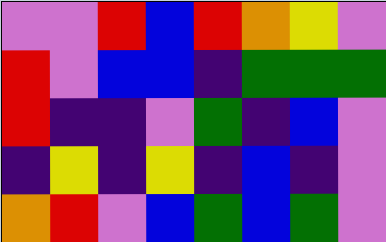[["violet", "violet", "red", "blue", "red", "orange", "yellow", "violet"], ["red", "violet", "blue", "blue", "indigo", "green", "green", "green"], ["red", "indigo", "indigo", "violet", "green", "indigo", "blue", "violet"], ["indigo", "yellow", "indigo", "yellow", "indigo", "blue", "indigo", "violet"], ["orange", "red", "violet", "blue", "green", "blue", "green", "violet"]]